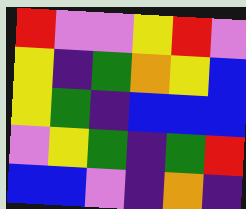[["red", "violet", "violet", "yellow", "red", "violet"], ["yellow", "indigo", "green", "orange", "yellow", "blue"], ["yellow", "green", "indigo", "blue", "blue", "blue"], ["violet", "yellow", "green", "indigo", "green", "red"], ["blue", "blue", "violet", "indigo", "orange", "indigo"]]